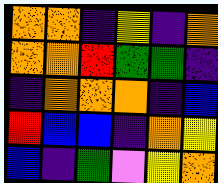[["orange", "orange", "indigo", "yellow", "indigo", "orange"], ["orange", "orange", "red", "green", "green", "indigo"], ["indigo", "orange", "orange", "orange", "indigo", "blue"], ["red", "blue", "blue", "indigo", "orange", "yellow"], ["blue", "indigo", "green", "violet", "yellow", "orange"]]